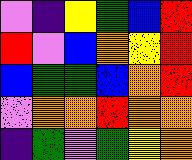[["violet", "indigo", "yellow", "green", "blue", "red"], ["red", "violet", "blue", "orange", "yellow", "red"], ["blue", "green", "green", "blue", "orange", "red"], ["violet", "orange", "orange", "red", "orange", "orange"], ["indigo", "green", "violet", "green", "yellow", "orange"]]